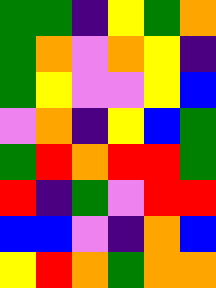[["green", "green", "indigo", "yellow", "green", "orange"], ["green", "orange", "violet", "orange", "yellow", "indigo"], ["green", "yellow", "violet", "violet", "yellow", "blue"], ["violet", "orange", "indigo", "yellow", "blue", "green"], ["green", "red", "orange", "red", "red", "green"], ["red", "indigo", "green", "violet", "red", "red"], ["blue", "blue", "violet", "indigo", "orange", "blue"], ["yellow", "red", "orange", "green", "orange", "orange"]]